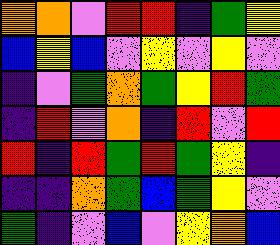[["orange", "orange", "violet", "red", "red", "indigo", "green", "yellow"], ["blue", "yellow", "blue", "violet", "yellow", "violet", "yellow", "violet"], ["indigo", "violet", "green", "orange", "green", "yellow", "red", "green"], ["indigo", "red", "violet", "orange", "indigo", "red", "violet", "red"], ["red", "indigo", "red", "green", "red", "green", "yellow", "indigo"], ["indigo", "indigo", "orange", "green", "blue", "green", "yellow", "violet"], ["green", "indigo", "violet", "blue", "violet", "yellow", "orange", "blue"]]